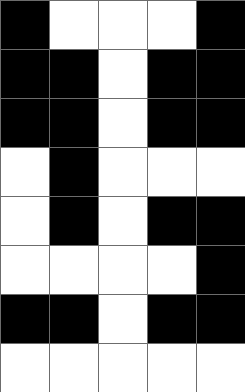[["black", "white", "white", "white", "black"], ["black", "black", "white", "black", "black"], ["black", "black", "white", "black", "black"], ["white", "black", "white", "white", "white"], ["white", "black", "white", "black", "black"], ["white", "white", "white", "white", "black"], ["black", "black", "white", "black", "black"], ["white", "white", "white", "white", "white"]]